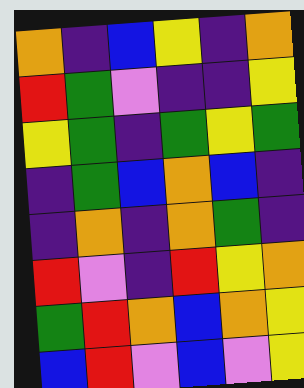[["orange", "indigo", "blue", "yellow", "indigo", "orange"], ["red", "green", "violet", "indigo", "indigo", "yellow"], ["yellow", "green", "indigo", "green", "yellow", "green"], ["indigo", "green", "blue", "orange", "blue", "indigo"], ["indigo", "orange", "indigo", "orange", "green", "indigo"], ["red", "violet", "indigo", "red", "yellow", "orange"], ["green", "red", "orange", "blue", "orange", "yellow"], ["blue", "red", "violet", "blue", "violet", "yellow"]]